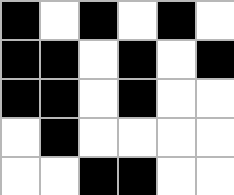[["black", "white", "black", "white", "black", "white"], ["black", "black", "white", "black", "white", "black"], ["black", "black", "white", "black", "white", "white"], ["white", "black", "white", "white", "white", "white"], ["white", "white", "black", "black", "white", "white"]]